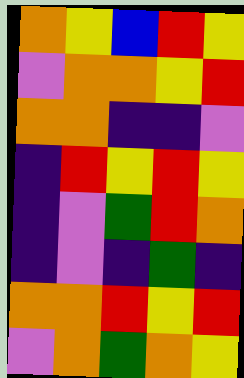[["orange", "yellow", "blue", "red", "yellow"], ["violet", "orange", "orange", "yellow", "red"], ["orange", "orange", "indigo", "indigo", "violet"], ["indigo", "red", "yellow", "red", "yellow"], ["indigo", "violet", "green", "red", "orange"], ["indigo", "violet", "indigo", "green", "indigo"], ["orange", "orange", "red", "yellow", "red"], ["violet", "orange", "green", "orange", "yellow"]]